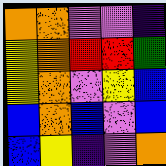[["orange", "orange", "violet", "violet", "indigo"], ["yellow", "orange", "red", "red", "green"], ["yellow", "orange", "violet", "yellow", "blue"], ["blue", "orange", "blue", "violet", "blue"], ["blue", "yellow", "indigo", "violet", "orange"]]